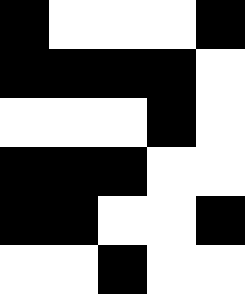[["black", "white", "white", "white", "black"], ["black", "black", "black", "black", "white"], ["white", "white", "white", "black", "white"], ["black", "black", "black", "white", "white"], ["black", "black", "white", "white", "black"], ["white", "white", "black", "white", "white"]]